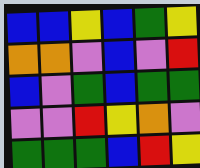[["blue", "blue", "yellow", "blue", "green", "yellow"], ["orange", "orange", "violet", "blue", "violet", "red"], ["blue", "violet", "green", "blue", "green", "green"], ["violet", "violet", "red", "yellow", "orange", "violet"], ["green", "green", "green", "blue", "red", "yellow"]]